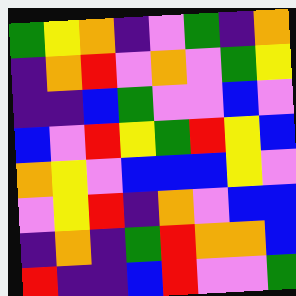[["green", "yellow", "orange", "indigo", "violet", "green", "indigo", "orange"], ["indigo", "orange", "red", "violet", "orange", "violet", "green", "yellow"], ["indigo", "indigo", "blue", "green", "violet", "violet", "blue", "violet"], ["blue", "violet", "red", "yellow", "green", "red", "yellow", "blue"], ["orange", "yellow", "violet", "blue", "blue", "blue", "yellow", "violet"], ["violet", "yellow", "red", "indigo", "orange", "violet", "blue", "blue"], ["indigo", "orange", "indigo", "green", "red", "orange", "orange", "blue"], ["red", "indigo", "indigo", "blue", "red", "violet", "violet", "green"]]